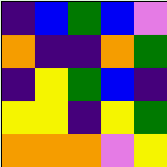[["indigo", "blue", "green", "blue", "violet"], ["orange", "indigo", "indigo", "orange", "green"], ["indigo", "yellow", "green", "blue", "indigo"], ["yellow", "yellow", "indigo", "yellow", "green"], ["orange", "orange", "orange", "violet", "yellow"]]